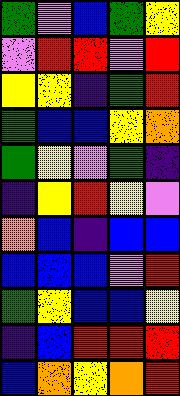[["green", "violet", "blue", "green", "yellow"], ["violet", "red", "red", "violet", "red"], ["yellow", "yellow", "indigo", "green", "red"], ["green", "blue", "blue", "yellow", "orange"], ["green", "yellow", "violet", "green", "indigo"], ["indigo", "yellow", "red", "yellow", "violet"], ["orange", "blue", "indigo", "blue", "blue"], ["blue", "blue", "blue", "violet", "red"], ["green", "yellow", "blue", "blue", "yellow"], ["indigo", "blue", "red", "red", "red"], ["blue", "orange", "yellow", "orange", "red"]]